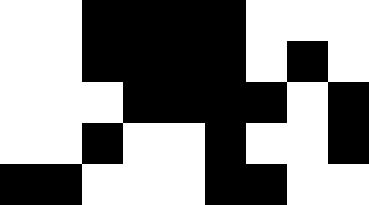[["white", "white", "black", "black", "black", "black", "white", "white", "white"], ["white", "white", "black", "black", "black", "black", "white", "black", "white"], ["white", "white", "white", "black", "black", "black", "black", "white", "black"], ["white", "white", "black", "white", "white", "black", "white", "white", "black"], ["black", "black", "white", "white", "white", "black", "black", "white", "white"]]